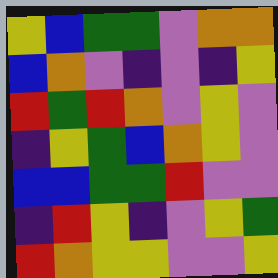[["yellow", "blue", "green", "green", "violet", "orange", "orange"], ["blue", "orange", "violet", "indigo", "violet", "indigo", "yellow"], ["red", "green", "red", "orange", "violet", "yellow", "violet"], ["indigo", "yellow", "green", "blue", "orange", "yellow", "violet"], ["blue", "blue", "green", "green", "red", "violet", "violet"], ["indigo", "red", "yellow", "indigo", "violet", "yellow", "green"], ["red", "orange", "yellow", "yellow", "violet", "violet", "yellow"]]